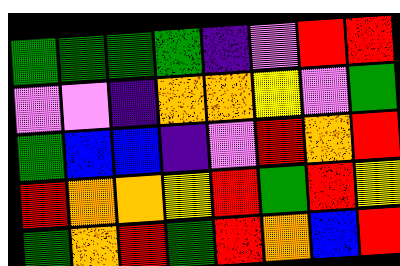[["green", "green", "green", "green", "indigo", "violet", "red", "red"], ["violet", "violet", "indigo", "orange", "orange", "yellow", "violet", "green"], ["green", "blue", "blue", "indigo", "violet", "red", "orange", "red"], ["red", "orange", "orange", "yellow", "red", "green", "red", "yellow"], ["green", "orange", "red", "green", "red", "orange", "blue", "red"]]